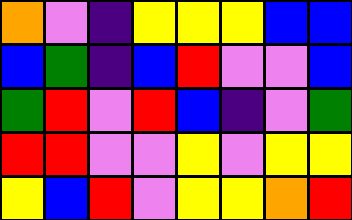[["orange", "violet", "indigo", "yellow", "yellow", "yellow", "blue", "blue"], ["blue", "green", "indigo", "blue", "red", "violet", "violet", "blue"], ["green", "red", "violet", "red", "blue", "indigo", "violet", "green"], ["red", "red", "violet", "violet", "yellow", "violet", "yellow", "yellow"], ["yellow", "blue", "red", "violet", "yellow", "yellow", "orange", "red"]]